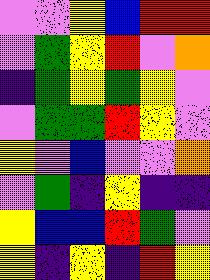[["violet", "violet", "yellow", "blue", "red", "red"], ["violet", "green", "yellow", "red", "violet", "orange"], ["indigo", "green", "yellow", "green", "yellow", "violet"], ["violet", "green", "green", "red", "yellow", "violet"], ["yellow", "violet", "blue", "violet", "violet", "orange"], ["violet", "green", "indigo", "yellow", "indigo", "indigo"], ["yellow", "blue", "blue", "red", "green", "violet"], ["yellow", "indigo", "yellow", "indigo", "red", "yellow"]]